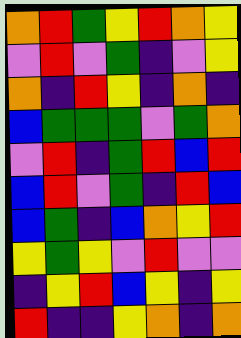[["orange", "red", "green", "yellow", "red", "orange", "yellow"], ["violet", "red", "violet", "green", "indigo", "violet", "yellow"], ["orange", "indigo", "red", "yellow", "indigo", "orange", "indigo"], ["blue", "green", "green", "green", "violet", "green", "orange"], ["violet", "red", "indigo", "green", "red", "blue", "red"], ["blue", "red", "violet", "green", "indigo", "red", "blue"], ["blue", "green", "indigo", "blue", "orange", "yellow", "red"], ["yellow", "green", "yellow", "violet", "red", "violet", "violet"], ["indigo", "yellow", "red", "blue", "yellow", "indigo", "yellow"], ["red", "indigo", "indigo", "yellow", "orange", "indigo", "orange"]]